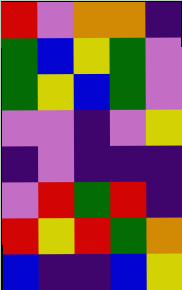[["red", "violet", "orange", "orange", "indigo"], ["green", "blue", "yellow", "green", "violet"], ["green", "yellow", "blue", "green", "violet"], ["violet", "violet", "indigo", "violet", "yellow"], ["indigo", "violet", "indigo", "indigo", "indigo"], ["violet", "red", "green", "red", "indigo"], ["red", "yellow", "red", "green", "orange"], ["blue", "indigo", "indigo", "blue", "yellow"]]